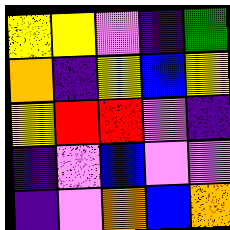[["yellow", "yellow", "violet", "indigo", "green"], ["orange", "indigo", "yellow", "blue", "yellow"], ["yellow", "red", "red", "violet", "indigo"], ["indigo", "violet", "blue", "violet", "violet"], ["indigo", "violet", "orange", "blue", "orange"]]